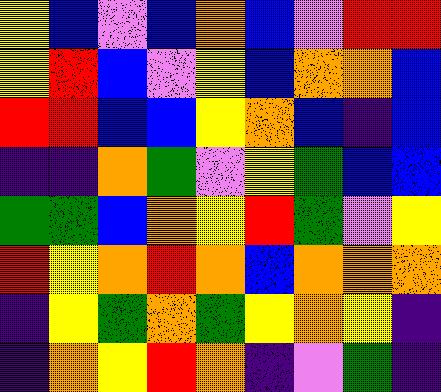[["yellow", "blue", "violet", "blue", "orange", "blue", "violet", "red", "red"], ["yellow", "red", "blue", "violet", "yellow", "blue", "orange", "orange", "blue"], ["red", "red", "blue", "blue", "yellow", "orange", "blue", "indigo", "blue"], ["indigo", "indigo", "orange", "green", "violet", "yellow", "green", "blue", "blue"], ["green", "green", "blue", "orange", "yellow", "red", "green", "violet", "yellow"], ["red", "yellow", "orange", "red", "orange", "blue", "orange", "orange", "orange"], ["indigo", "yellow", "green", "orange", "green", "yellow", "orange", "yellow", "indigo"], ["indigo", "orange", "yellow", "red", "orange", "indigo", "violet", "green", "indigo"]]